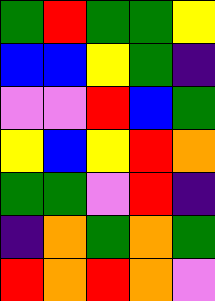[["green", "red", "green", "green", "yellow"], ["blue", "blue", "yellow", "green", "indigo"], ["violet", "violet", "red", "blue", "green"], ["yellow", "blue", "yellow", "red", "orange"], ["green", "green", "violet", "red", "indigo"], ["indigo", "orange", "green", "orange", "green"], ["red", "orange", "red", "orange", "violet"]]